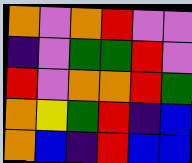[["orange", "violet", "orange", "red", "violet", "violet"], ["indigo", "violet", "green", "green", "red", "violet"], ["red", "violet", "orange", "orange", "red", "green"], ["orange", "yellow", "green", "red", "indigo", "blue"], ["orange", "blue", "indigo", "red", "blue", "blue"]]